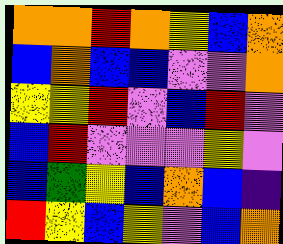[["orange", "orange", "red", "orange", "yellow", "blue", "orange"], ["blue", "orange", "blue", "blue", "violet", "violet", "orange"], ["yellow", "yellow", "red", "violet", "blue", "red", "violet"], ["blue", "red", "violet", "violet", "violet", "yellow", "violet"], ["blue", "green", "yellow", "blue", "orange", "blue", "indigo"], ["red", "yellow", "blue", "yellow", "violet", "blue", "orange"]]